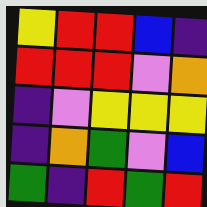[["yellow", "red", "red", "blue", "indigo"], ["red", "red", "red", "violet", "orange"], ["indigo", "violet", "yellow", "yellow", "yellow"], ["indigo", "orange", "green", "violet", "blue"], ["green", "indigo", "red", "green", "red"]]